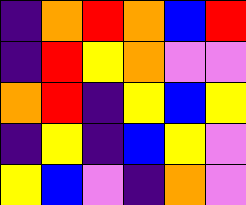[["indigo", "orange", "red", "orange", "blue", "red"], ["indigo", "red", "yellow", "orange", "violet", "violet"], ["orange", "red", "indigo", "yellow", "blue", "yellow"], ["indigo", "yellow", "indigo", "blue", "yellow", "violet"], ["yellow", "blue", "violet", "indigo", "orange", "violet"]]